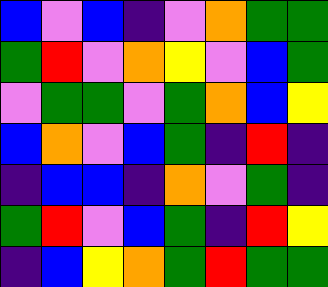[["blue", "violet", "blue", "indigo", "violet", "orange", "green", "green"], ["green", "red", "violet", "orange", "yellow", "violet", "blue", "green"], ["violet", "green", "green", "violet", "green", "orange", "blue", "yellow"], ["blue", "orange", "violet", "blue", "green", "indigo", "red", "indigo"], ["indigo", "blue", "blue", "indigo", "orange", "violet", "green", "indigo"], ["green", "red", "violet", "blue", "green", "indigo", "red", "yellow"], ["indigo", "blue", "yellow", "orange", "green", "red", "green", "green"]]